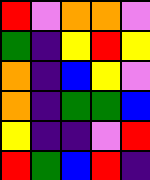[["red", "violet", "orange", "orange", "violet"], ["green", "indigo", "yellow", "red", "yellow"], ["orange", "indigo", "blue", "yellow", "violet"], ["orange", "indigo", "green", "green", "blue"], ["yellow", "indigo", "indigo", "violet", "red"], ["red", "green", "blue", "red", "indigo"]]